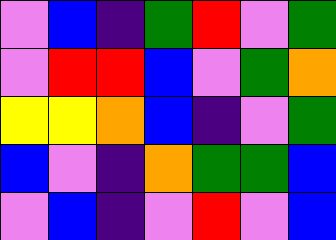[["violet", "blue", "indigo", "green", "red", "violet", "green"], ["violet", "red", "red", "blue", "violet", "green", "orange"], ["yellow", "yellow", "orange", "blue", "indigo", "violet", "green"], ["blue", "violet", "indigo", "orange", "green", "green", "blue"], ["violet", "blue", "indigo", "violet", "red", "violet", "blue"]]